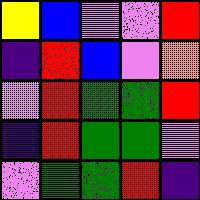[["yellow", "blue", "violet", "violet", "red"], ["indigo", "red", "blue", "violet", "orange"], ["violet", "red", "green", "green", "red"], ["indigo", "red", "green", "green", "violet"], ["violet", "green", "green", "red", "indigo"]]